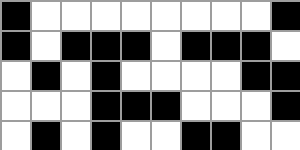[["black", "white", "white", "white", "white", "white", "white", "white", "white", "black"], ["black", "white", "black", "black", "black", "white", "black", "black", "black", "white"], ["white", "black", "white", "black", "white", "white", "white", "white", "black", "black"], ["white", "white", "white", "black", "black", "black", "white", "white", "white", "black"], ["white", "black", "white", "black", "white", "white", "black", "black", "white", "white"]]